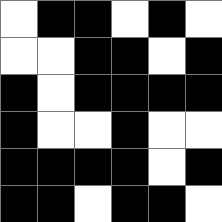[["white", "black", "black", "white", "black", "white"], ["white", "white", "black", "black", "white", "black"], ["black", "white", "black", "black", "black", "black"], ["black", "white", "white", "black", "white", "white"], ["black", "black", "black", "black", "white", "black"], ["black", "black", "white", "black", "black", "white"]]